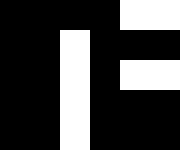[["black", "black", "black", "black", "white", "white"], ["black", "black", "white", "black", "black", "black"], ["black", "black", "white", "black", "white", "white"], ["black", "black", "white", "black", "black", "black"], ["black", "black", "white", "black", "black", "black"]]